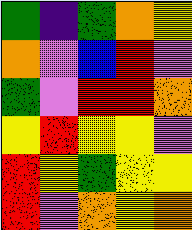[["green", "indigo", "green", "orange", "yellow"], ["orange", "violet", "blue", "red", "violet"], ["green", "violet", "red", "red", "orange"], ["yellow", "red", "yellow", "yellow", "violet"], ["red", "yellow", "green", "yellow", "yellow"], ["red", "violet", "orange", "yellow", "orange"]]